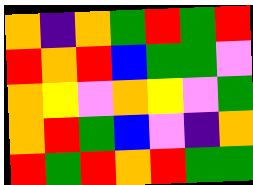[["orange", "indigo", "orange", "green", "red", "green", "red"], ["red", "orange", "red", "blue", "green", "green", "violet"], ["orange", "yellow", "violet", "orange", "yellow", "violet", "green"], ["orange", "red", "green", "blue", "violet", "indigo", "orange"], ["red", "green", "red", "orange", "red", "green", "green"]]